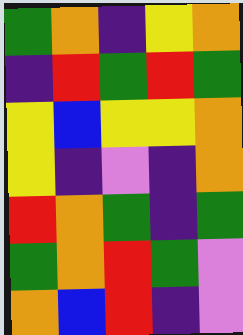[["green", "orange", "indigo", "yellow", "orange"], ["indigo", "red", "green", "red", "green"], ["yellow", "blue", "yellow", "yellow", "orange"], ["yellow", "indigo", "violet", "indigo", "orange"], ["red", "orange", "green", "indigo", "green"], ["green", "orange", "red", "green", "violet"], ["orange", "blue", "red", "indigo", "violet"]]